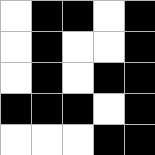[["white", "black", "black", "white", "black"], ["white", "black", "white", "white", "black"], ["white", "black", "white", "black", "black"], ["black", "black", "black", "white", "black"], ["white", "white", "white", "black", "black"]]